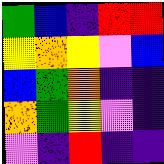[["green", "blue", "indigo", "red", "red"], ["yellow", "orange", "yellow", "violet", "blue"], ["blue", "green", "orange", "indigo", "indigo"], ["orange", "green", "yellow", "violet", "indigo"], ["violet", "indigo", "red", "indigo", "indigo"]]